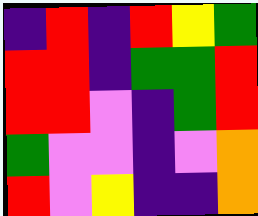[["indigo", "red", "indigo", "red", "yellow", "green"], ["red", "red", "indigo", "green", "green", "red"], ["red", "red", "violet", "indigo", "green", "red"], ["green", "violet", "violet", "indigo", "violet", "orange"], ["red", "violet", "yellow", "indigo", "indigo", "orange"]]